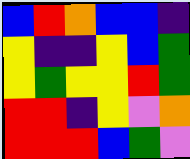[["blue", "red", "orange", "blue", "blue", "indigo"], ["yellow", "indigo", "indigo", "yellow", "blue", "green"], ["yellow", "green", "yellow", "yellow", "red", "green"], ["red", "red", "indigo", "yellow", "violet", "orange"], ["red", "red", "red", "blue", "green", "violet"]]